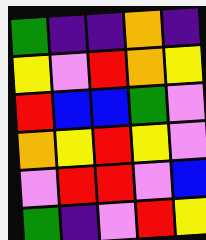[["green", "indigo", "indigo", "orange", "indigo"], ["yellow", "violet", "red", "orange", "yellow"], ["red", "blue", "blue", "green", "violet"], ["orange", "yellow", "red", "yellow", "violet"], ["violet", "red", "red", "violet", "blue"], ["green", "indigo", "violet", "red", "yellow"]]